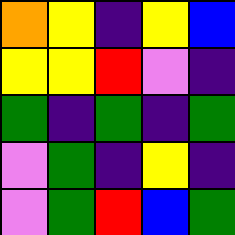[["orange", "yellow", "indigo", "yellow", "blue"], ["yellow", "yellow", "red", "violet", "indigo"], ["green", "indigo", "green", "indigo", "green"], ["violet", "green", "indigo", "yellow", "indigo"], ["violet", "green", "red", "blue", "green"]]